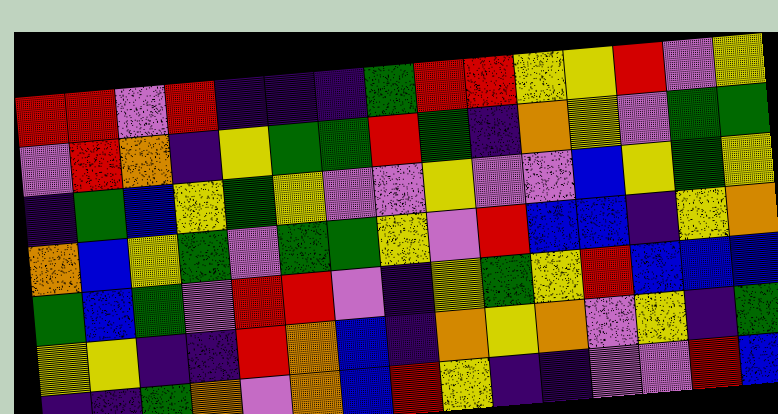[["red", "red", "violet", "red", "indigo", "indigo", "indigo", "green", "red", "red", "yellow", "yellow", "red", "violet", "yellow"], ["violet", "red", "orange", "indigo", "yellow", "green", "green", "red", "green", "indigo", "orange", "yellow", "violet", "green", "green"], ["indigo", "green", "blue", "yellow", "green", "yellow", "violet", "violet", "yellow", "violet", "violet", "blue", "yellow", "green", "yellow"], ["orange", "blue", "yellow", "green", "violet", "green", "green", "yellow", "violet", "red", "blue", "blue", "indigo", "yellow", "orange"], ["green", "blue", "green", "violet", "red", "red", "violet", "indigo", "yellow", "green", "yellow", "red", "blue", "blue", "blue"], ["yellow", "yellow", "indigo", "indigo", "red", "orange", "blue", "indigo", "orange", "yellow", "orange", "violet", "yellow", "indigo", "green"], ["indigo", "indigo", "green", "orange", "violet", "orange", "blue", "red", "yellow", "indigo", "indigo", "violet", "violet", "red", "blue"]]